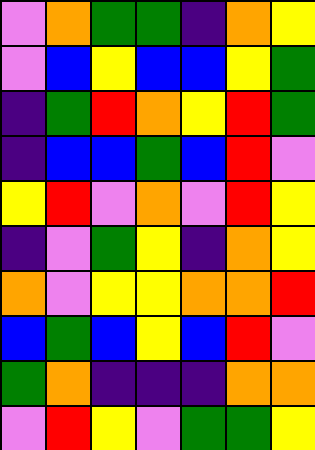[["violet", "orange", "green", "green", "indigo", "orange", "yellow"], ["violet", "blue", "yellow", "blue", "blue", "yellow", "green"], ["indigo", "green", "red", "orange", "yellow", "red", "green"], ["indigo", "blue", "blue", "green", "blue", "red", "violet"], ["yellow", "red", "violet", "orange", "violet", "red", "yellow"], ["indigo", "violet", "green", "yellow", "indigo", "orange", "yellow"], ["orange", "violet", "yellow", "yellow", "orange", "orange", "red"], ["blue", "green", "blue", "yellow", "blue", "red", "violet"], ["green", "orange", "indigo", "indigo", "indigo", "orange", "orange"], ["violet", "red", "yellow", "violet", "green", "green", "yellow"]]